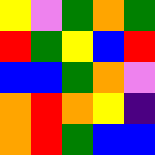[["yellow", "violet", "green", "orange", "green"], ["red", "green", "yellow", "blue", "red"], ["blue", "blue", "green", "orange", "violet"], ["orange", "red", "orange", "yellow", "indigo"], ["orange", "red", "green", "blue", "blue"]]